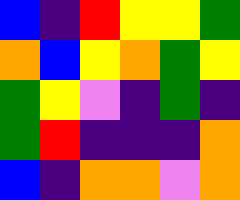[["blue", "indigo", "red", "yellow", "yellow", "green"], ["orange", "blue", "yellow", "orange", "green", "yellow"], ["green", "yellow", "violet", "indigo", "green", "indigo"], ["green", "red", "indigo", "indigo", "indigo", "orange"], ["blue", "indigo", "orange", "orange", "violet", "orange"]]